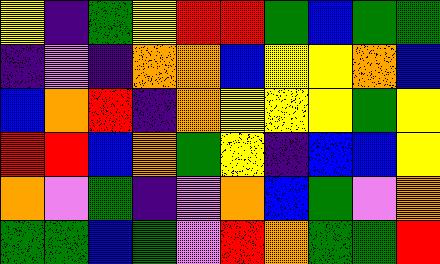[["yellow", "indigo", "green", "yellow", "red", "red", "green", "blue", "green", "green"], ["indigo", "violet", "indigo", "orange", "orange", "blue", "yellow", "yellow", "orange", "blue"], ["blue", "orange", "red", "indigo", "orange", "yellow", "yellow", "yellow", "green", "yellow"], ["red", "red", "blue", "orange", "green", "yellow", "indigo", "blue", "blue", "yellow"], ["orange", "violet", "green", "indigo", "violet", "orange", "blue", "green", "violet", "orange"], ["green", "green", "blue", "green", "violet", "red", "orange", "green", "green", "red"]]